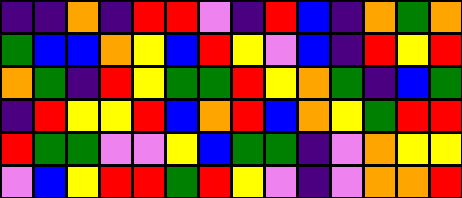[["indigo", "indigo", "orange", "indigo", "red", "red", "violet", "indigo", "red", "blue", "indigo", "orange", "green", "orange"], ["green", "blue", "blue", "orange", "yellow", "blue", "red", "yellow", "violet", "blue", "indigo", "red", "yellow", "red"], ["orange", "green", "indigo", "red", "yellow", "green", "green", "red", "yellow", "orange", "green", "indigo", "blue", "green"], ["indigo", "red", "yellow", "yellow", "red", "blue", "orange", "red", "blue", "orange", "yellow", "green", "red", "red"], ["red", "green", "green", "violet", "violet", "yellow", "blue", "green", "green", "indigo", "violet", "orange", "yellow", "yellow"], ["violet", "blue", "yellow", "red", "red", "green", "red", "yellow", "violet", "indigo", "violet", "orange", "orange", "red"]]